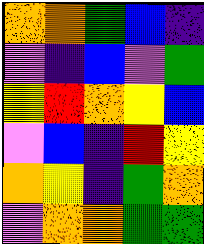[["orange", "orange", "green", "blue", "indigo"], ["violet", "indigo", "blue", "violet", "green"], ["yellow", "red", "orange", "yellow", "blue"], ["violet", "blue", "indigo", "red", "yellow"], ["orange", "yellow", "indigo", "green", "orange"], ["violet", "orange", "orange", "green", "green"]]